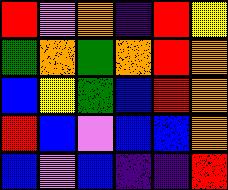[["red", "violet", "orange", "indigo", "red", "yellow"], ["green", "orange", "green", "orange", "red", "orange"], ["blue", "yellow", "green", "blue", "red", "orange"], ["red", "blue", "violet", "blue", "blue", "orange"], ["blue", "violet", "blue", "indigo", "indigo", "red"]]